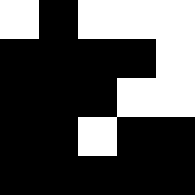[["white", "black", "white", "white", "white"], ["black", "black", "black", "black", "white"], ["black", "black", "black", "white", "white"], ["black", "black", "white", "black", "black"], ["black", "black", "black", "black", "black"]]